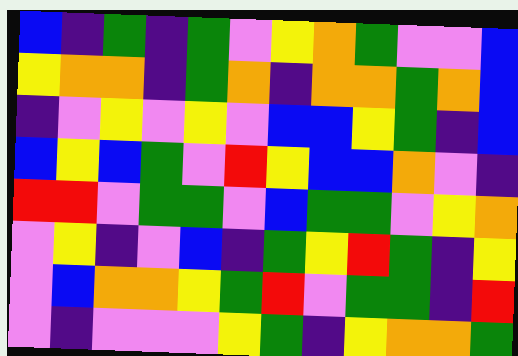[["blue", "indigo", "green", "indigo", "green", "violet", "yellow", "orange", "green", "violet", "violet", "blue"], ["yellow", "orange", "orange", "indigo", "green", "orange", "indigo", "orange", "orange", "green", "orange", "blue"], ["indigo", "violet", "yellow", "violet", "yellow", "violet", "blue", "blue", "yellow", "green", "indigo", "blue"], ["blue", "yellow", "blue", "green", "violet", "red", "yellow", "blue", "blue", "orange", "violet", "indigo"], ["red", "red", "violet", "green", "green", "violet", "blue", "green", "green", "violet", "yellow", "orange"], ["violet", "yellow", "indigo", "violet", "blue", "indigo", "green", "yellow", "red", "green", "indigo", "yellow"], ["violet", "blue", "orange", "orange", "yellow", "green", "red", "violet", "green", "green", "indigo", "red"], ["violet", "indigo", "violet", "violet", "violet", "yellow", "green", "indigo", "yellow", "orange", "orange", "green"]]